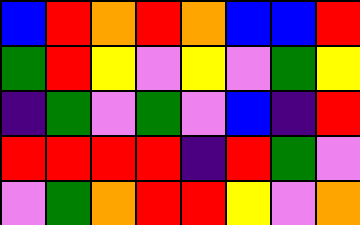[["blue", "red", "orange", "red", "orange", "blue", "blue", "red"], ["green", "red", "yellow", "violet", "yellow", "violet", "green", "yellow"], ["indigo", "green", "violet", "green", "violet", "blue", "indigo", "red"], ["red", "red", "red", "red", "indigo", "red", "green", "violet"], ["violet", "green", "orange", "red", "red", "yellow", "violet", "orange"]]